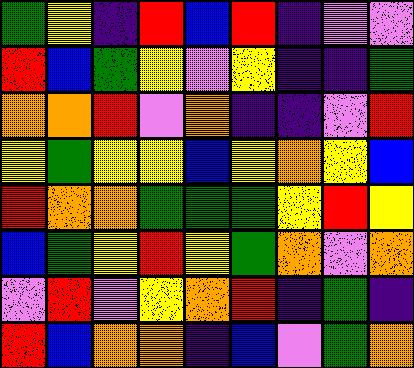[["green", "yellow", "indigo", "red", "blue", "red", "indigo", "violet", "violet"], ["red", "blue", "green", "yellow", "violet", "yellow", "indigo", "indigo", "green"], ["orange", "orange", "red", "violet", "orange", "indigo", "indigo", "violet", "red"], ["yellow", "green", "yellow", "yellow", "blue", "yellow", "orange", "yellow", "blue"], ["red", "orange", "orange", "green", "green", "green", "yellow", "red", "yellow"], ["blue", "green", "yellow", "red", "yellow", "green", "orange", "violet", "orange"], ["violet", "red", "violet", "yellow", "orange", "red", "indigo", "green", "indigo"], ["red", "blue", "orange", "orange", "indigo", "blue", "violet", "green", "orange"]]